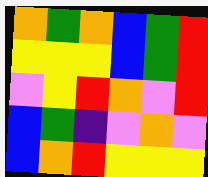[["orange", "green", "orange", "blue", "green", "red"], ["yellow", "yellow", "yellow", "blue", "green", "red"], ["violet", "yellow", "red", "orange", "violet", "red"], ["blue", "green", "indigo", "violet", "orange", "violet"], ["blue", "orange", "red", "yellow", "yellow", "yellow"]]